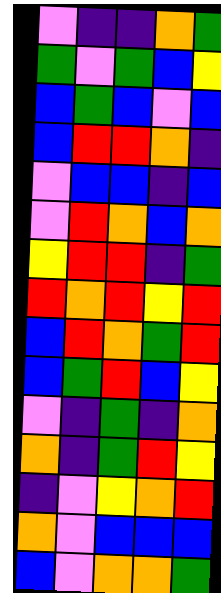[["violet", "indigo", "indigo", "orange", "green"], ["green", "violet", "green", "blue", "yellow"], ["blue", "green", "blue", "violet", "blue"], ["blue", "red", "red", "orange", "indigo"], ["violet", "blue", "blue", "indigo", "blue"], ["violet", "red", "orange", "blue", "orange"], ["yellow", "red", "red", "indigo", "green"], ["red", "orange", "red", "yellow", "red"], ["blue", "red", "orange", "green", "red"], ["blue", "green", "red", "blue", "yellow"], ["violet", "indigo", "green", "indigo", "orange"], ["orange", "indigo", "green", "red", "yellow"], ["indigo", "violet", "yellow", "orange", "red"], ["orange", "violet", "blue", "blue", "blue"], ["blue", "violet", "orange", "orange", "green"]]